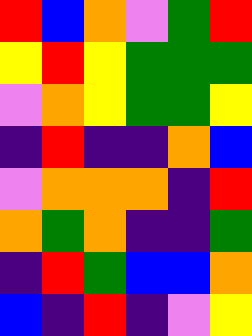[["red", "blue", "orange", "violet", "green", "red"], ["yellow", "red", "yellow", "green", "green", "green"], ["violet", "orange", "yellow", "green", "green", "yellow"], ["indigo", "red", "indigo", "indigo", "orange", "blue"], ["violet", "orange", "orange", "orange", "indigo", "red"], ["orange", "green", "orange", "indigo", "indigo", "green"], ["indigo", "red", "green", "blue", "blue", "orange"], ["blue", "indigo", "red", "indigo", "violet", "yellow"]]